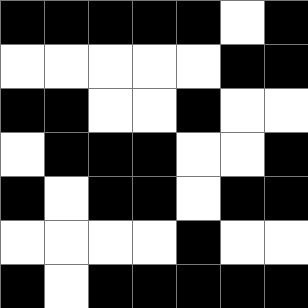[["black", "black", "black", "black", "black", "white", "black"], ["white", "white", "white", "white", "white", "black", "black"], ["black", "black", "white", "white", "black", "white", "white"], ["white", "black", "black", "black", "white", "white", "black"], ["black", "white", "black", "black", "white", "black", "black"], ["white", "white", "white", "white", "black", "white", "white"], ["black", "white", "black", "black", "black", "black", "black"]]